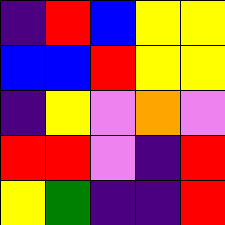[["indigo", "red", "blue", "yellow", "yellow"], ["blue", "blue", "red", "yellow", "yellow"], ["indigo", "yellow", "violet", "orange", "violet"], ["red", "red", "violet", "indigo", "red"], ["yellow", "green", "indigo", "indigo", "red"]]